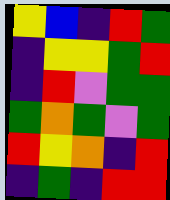[["yellow", "blue", "indigo", "red", "green"], ["indigo", "yellow", "yellow", "green", "red"], ["indigo", "red", "violet", "green", "green"], ["green", "orange", "green", "violet", "green"], ["red", "yellow", "orange", "indigo", "red"], ["indigo", "green", "indigo", "red", "red"]]